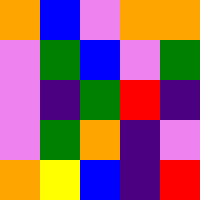[["orange", "blue", "violet", "orange", "orange"], ["violet", "green", "blue", "violet", "green"], ["violet", "indigo", "green", "red", "indigo"], ["violet", "green", "orange", "indigo", "violet"], ["orange", "yellow", "blue", "indigo", "red"]]